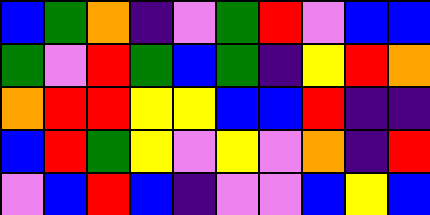[["blue", "green", "orange", "indigo", "violet", "green", "red", "violet", "blue", "blue"], ["green", "violet", "red", "green", "blue", "green", "indigo", "yellow", "red", "orange"], ["orange", "red", "red", "yellow", "yellow", "blue", "blue", "red", "indigo", "indigo"], ["blue", "red", "green", "yellow", "violet", "yellow", "violet", "orange", "indigo", "red"], ["violet", "blue", "red", "blue", "indigo", "violet", "violet", "blue", "yellow", "blue"]]